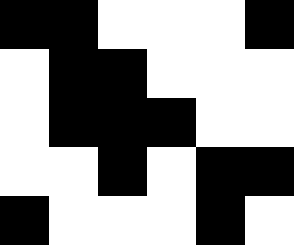[["black", "black", "white", "white", "white", "black"], ["white", "black", "black", "white", "white", "white"], ["white", "black", "black", "black", "white", "white"], ["white", "white", "black", "white", "black", "black"], ["black", "white", "white", "white", "black", "white"]]